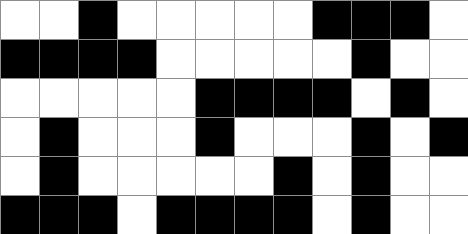[["white", "white", "black", "white", "white", "white", "white", "white", "black", "black", "black", "white"], ["black", "black", "black", "black", "white", "white", "white", "white", "white", "black", "white", "white"], ["white", "white", "white", "white", "white", "black", "black", "black", "black", "white", "black", "white"], ["white", "black", "white", "white", "white", "black", "white", "white", "white", "black", "white", "black"], ["white", "black", "white", "white", "white", "white", "white", "black", "white", "black", "white", "white"], ["black", "black", "black", "white", "black", "black", "black", "black", "white", "black", "white", "white"]]